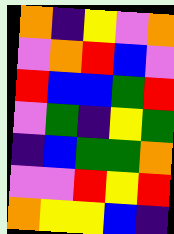[["orange", "indigo", "yellow", "violet", "orange"], ["violet", "orange", "red", "blue", "violet"], ["red", "blue", "blue", "green", "red"], ["violet", "green", "indigo", "yellow", "green"], ["indigo", "blue", "green", "green", "orange"], ["violet", "violet", "red", "yellow", "red"], ["orange", "yellow", "yellow", "blue", "indigo"]]